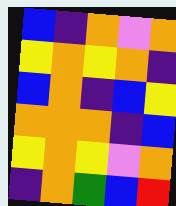[["blue", "indigo", "orange", "violet", "orange"], ["yellow", "orange", "yellow", "orange", "indigo"], ["blue", "orange", "indigo", "blue", "yellow"], ["orange", "orange", "orange", "indigo", "blue"], ["yellow", "orange", "yellow", "violet", "orange"], ["indigo", "orange", "green", "blue", "red"]]